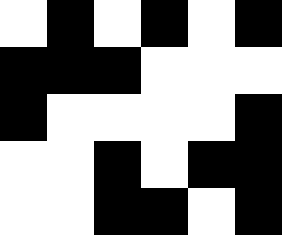[["white", "black", "white", "black", "white", "black"], ["black", "black", "black", "white", "white", "white"], ["black", "white", "white", "white", "white", "black"], ["white", "white", "black", "white", "black", "black"], ["white", "white", "black", "black", "white", "black"]]